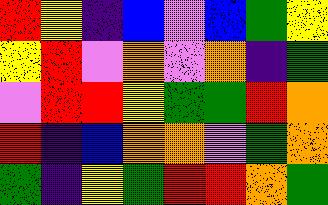[["red", "yellow", "indigo", "blue", "violet", "blue", "green", "yellow"], ["yellow", "red", "violet", "orange", "violet", "orange", "indigo", "green"], ["violet", "red", "red", "yellow", "green", "green", "red", "orange"], ["red", "indigo", "blue", "orange", "orange", "violet", "green", "orange"], ["green", "indigo", "yellow", "green", "red", "red", "orange", "green"]]